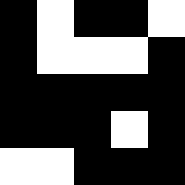[["black", "white", "black", "black", "white"], ["black", "white", "white", "white", "black"], ["black", "black", "black", "black", "black"], ["black", "black", "black", "white", "black"], ["white", "white", "black", "black", "black"]]